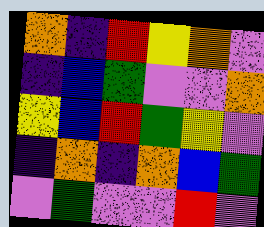[["orange", "indigo", "red", "yellow", "orange", "violet"], ["indigo", "blue", "green", "violet", "violet", "orange"], ["yellow", "blue", "red", "green", "yellow", "violet"], ["indigo", "orange", "indigo", "orange", "blue", "green"], ["violet", "green", "violet", "violet", "red", "violet"]]